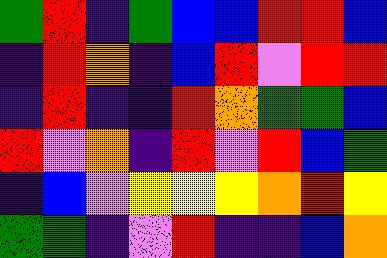[["green", "red", "indigo", "green", "blue", "blue", "red", "red", "blue"], ["indigo", "red", "orange", "indigo", "blue", "red", "violet", "red", "red"], ["indigo", "red", "indigo", "indigo", "red", "orange", "green", "green", "blue"], ["red", "violet", "orange", "indigo", "red", "violet", "red", "blue", "green"], ["indigo", "blue", "violet", "yellow", "yellow", "yellow", "orange", "red", "yellow"], ["green", "green", "indigo", "violet", "red", "indigo", "indigo", "blue", "orange"]]